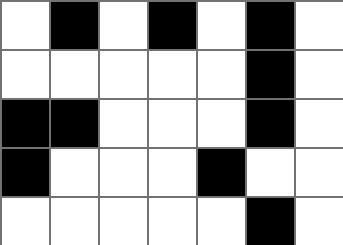[["white", "black", "white", "black", "white", "black", "white"], ["white", "white", "white", "white", "white", "black", "white"], ["black", "black", "white", "white", "white", "black", "white"], ["black", "white", "white", "white", "black", "white", "white"], ["white", "white", "white", "white", "white", "black", "white"]]